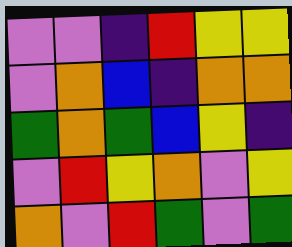[["violet", "violet", "indigo", "red", "yellow", "yellow"], ["violet", "orange", "blue", "indigo", "orange", "orange"], ["green", "orange", "green", "blue", "yellow", "indigo"], ["violet", "red", "yellow", "orange", "violet", "yellow"], ["orange", "violet", "red", "green", "violet", "green"]]